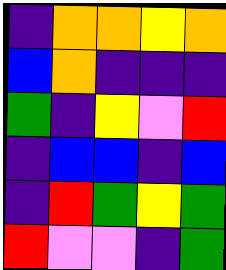[["indigo", "orange", "orange", "yellow", "orange"], ["blue", "orange", "indigo", "indigo", "indigo"], ["green", "indigo", "yellow", "violet", "red"], ["indigo", "blue", "blue", "indigo", "blue"], ["indigo", "red", "green", "yellow", "green"], ["red", "violet", "violet", "indigo", "green"]]